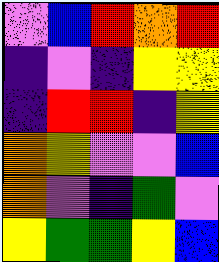[["violet", "blue", "red", "orange", "red"], ["indigo", "violet", "indigo", "yellow", "yellow"], ["indigo", "red", "red", "indigo", "yellow"], ["orange", "yellow", "violet", "violet", "blue"], ["orange", "violet", "indigo", "green", "violet"], ["yellow", "green", "green", "yellow", "blue"]]